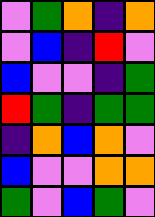[["violet", "green", "orange", "indigo", "orange"], ["violet", "blue", "indigo", "red", "violet"], ["blue", "violet", "violet", "indigo", "green"], ["red", "green", "indigo", "green", "green"], ["indigo", "orange", "blue", "orange", "violet"], ["blue", "violet", "violet", "orange", "orange"], ["green", "violet", "blue", "green", "violet"]]